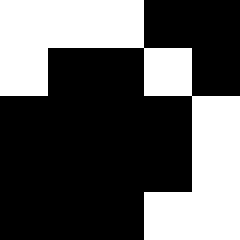[["white", "white", "white", "black", "black"], ["white", "black", "black", "white", "black"], ["black", "black", "black", "black", "white"], ["black", "black", "black", "black", "white"], ["black", "black", "black", "white", "white"]]